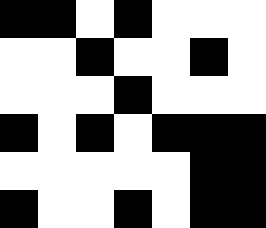[["black", "black", "white", "black", "white", "white", "white"], ["white", "white", "black", "white", "white", "black", "white"], ["white", "white", "white", "black", "white", "white", "white"], ["black", "white", "black", "white", "black", "black", "black"], ["white", "white", "white", "white", "white", "black", "black"], ["black", "white", "white", "black", "white", "black", "black"]]